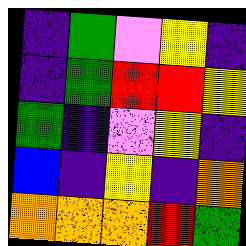[["indigo", "green", "violet", "yellow", "indigo"], ["indigo", "green", "red", "red", "yellow"], ["green", "indigo", "violet", "yellow", "indigo"], ["blue", "indigo", "yellow", "indigo", "orange"], ["orange", "orange", "orange", "red", "green"]]